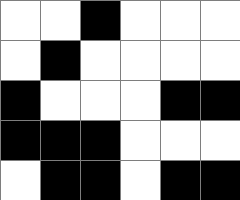[["white", "white", "black", "white", "white", "white"], ["white", "black", "white", "white", "white", "white"], ["black", "white", "white", "white", "black", "black"], ["black", "black", "black", "white", "white", "white"], ["white", "black", "black", "white", "black", "black"]]